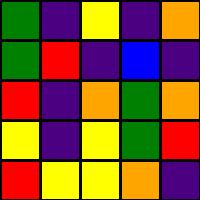[["green", "indigo", "yellow", "indigo", "orange"], ["green", "red", "indigo", "blue", "indigo"], ["red", "indigo", "orange", "green", "orange"], ["yellow", "indigo", "yellow", "green", "red"], ["red", "yellow", "yellow", "orange", "indigo"]]